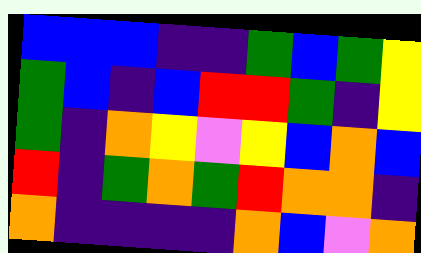[["blue", "blue", "blue", "indigo", "indigo", "green", "blue", "green", "yellow"], ["green", "blue", "indigo", "blue", "red", "red", "green", "indigo", "yellow"], ["green", "indigo", "orange", "yellow", "violet", "yellow", "blue", "orange", "blue"], ["red", "indigo", "green", "orange", "green", "red", "orange", "orange", "indigo"], ["orange", "indigo", "indigo", "indigo", "indigo", "orange", "blue", "violet", "orange"]]